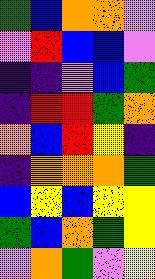[["green", "blue", "orange", "orange", "violet"], ["violet", "red", "blue", "blue", "violet"], ["indigo", "indigo", "violet", "blue", "green"], ["indigo", "red", "red", "green", "orange"], ["orange", "blue", "red", "yellow", "indigo"], ["indigo", "orange", "orange", "orange", "green"], ["blue", "yellow", "blue", "yellow", "yellow"], ["green", "blue", "orange", "green", "yellow"], ["violet", "orange", "green", "violet", "yellow"]]